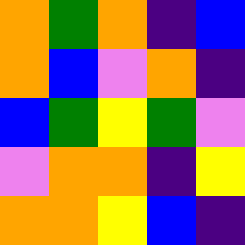[["orange", "green", "orange", "indigo", "blue"], ["orange", "blue", "violet", "orange", "indigo"], ["blue", "green", "yellow", "green", "violet"], ["violet", "orange", "orange", "indigo", "yellow"], ["orange", "orange", "yellow", "blue", "indigo"]]